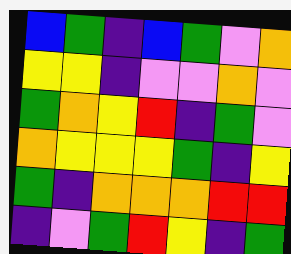[["blue", "green", "indigo", "blue", "green", "violet", "orange"], ["yellow", "yellow", "indigo", "violet", "violet", "orange", "violet"], ["green", "orange", "yellow", "red", "indigo", "green", "violet"], ["orange", "yellow", "yellow", "yellow", "green", "indigo", "yellow"], ["green", "indigo", "orange", "orange", "orange", "red", "red"], ["indigo", "violet", "green", "red", "yellow", "indigo", "green"]]